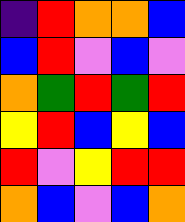[["indigo", "red", "orange", "orange", "blue"], ["blue", "red", "violet", "blue", "violet"], ["orange", "green", "red", "green", "red"], ["yellow", "red", "blue", "yellow", "blue"], ["red", "violet", "yellow", "red", "red"], ["orange", "blue", "violet", "blue", "orange"]]